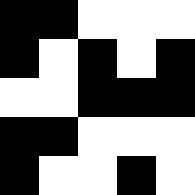[["black", "black", "white", "white", "white"], ["black", "white", "black", "white", "black"], ["white", "white", "black", "black", "black"], ["black", "black", "white", "white", "white"], ["black", "white", "white", "black", "white"]]